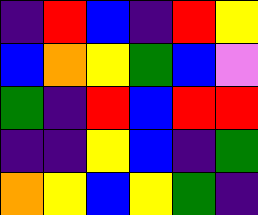[["indigo", "red", "blue", "indigo", "red", "yellow"], ["blue", "orange", "yellow", "green", "blue", "violet"], ["green", "indigo", "red", "blue", "red", "red"], ["indigo", "indigo", "yellow", "blue", "indigo", "green"], ["orange", "yellow", "blue", "yellow", "green", "indigo"]]